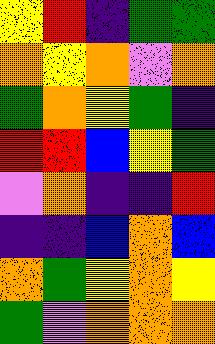[["yellow", "red", "indigo", "green", "green"], ["orange", "yellow", "orange", "violet", "orange"], ["green", "orange", "yellow", "green", "indigo"], ["red", "red", "blue", "yellow", "green"], ["violet", "orange", "indigo", "indigo", "red"], ["indigo", "indigo", "blue", "orange", "blue"], ["orange", "green", "yellow", "orange", "yellow"], ["green", "violet", "orange", "orange", "orange"]]